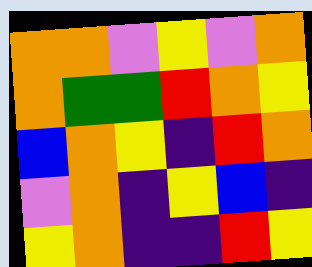[["orange", "orange", "violet", "yellow", "violet", "orange"], ["orange", "green", "green", "red", "orange", "yellow"], ["blue", "orange", "yellow", "indigo", "red", "orange"], ["violet", "orange", "indigo", "yellow", "blue", "indigo"], ["yellow", "orange", "indigo", "indigo", "red", "yellow"]]